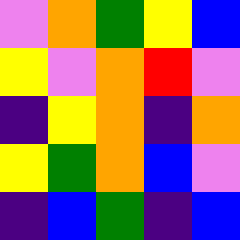[["violet", "orange", "green", "yellow", "blue"], ["yellow", "violet", "orange", "red", "violet"], ["indigo", "yellow", "orange", "indigo", "orange"], ["yellow", "green", "orange", "blue", "violet"], ["indigo", "blue", "green", "indigo", "blue"]]